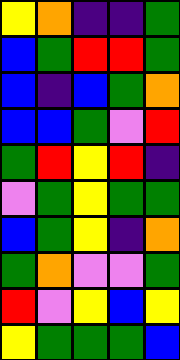[["yellow", "orange", "indigo", "indigo", "green"], ["blue", "green", "red", "red", "green"], ["blue", "indigo", "blue", "green", "orange"], ["blue", "blue", "green", "violet", "red"], ["green", "red", "yellow", "red", "indigo"], ["violet", "green", "yellow", "green", "green"], ["blue", "green", "yellow", "indigo", "orange"], ["green", "orange", "violet", "violet", "green"], ["red", "violet", "yellow", "blue", "yellow"], ["yellow", "green", "green", "green", "blue"]]